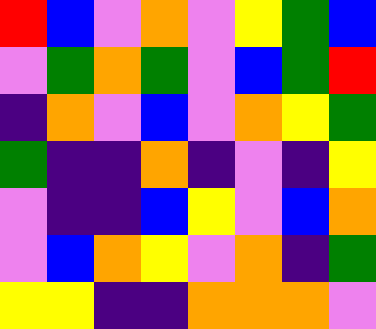[["red", "blue", "violet", "orange", "violet", "yellow", "green", "blue"], ["violet", "green", "orange", "green", "violet", "blue", "green", "red"], ["indigo", "orange", "violet", "blue", "violet", "orange", "yellow", "green"], ["green", "indigo", "indigo", "orange", "indigo", "violet", "indigo", "yellow"], ["violet", "indigo", "indigo", "blue", "yellow", "violet", "blue", "orange"], ["violet", "blue", "orange", "yellow", "violet", "orange", "indigo", "green"], ["yellow", "yellow", "indigo", "indigo", "orange", "orange", "orange", "violet"]]